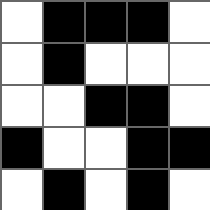[["white", "black", "black", "black", "white"], ["white", "black", "white", "white", "white"], ["white", "white", "black", "black", "white"], ["black", "white", "white", "black", "black"], ["white", "black", "white", "black", "white"]]